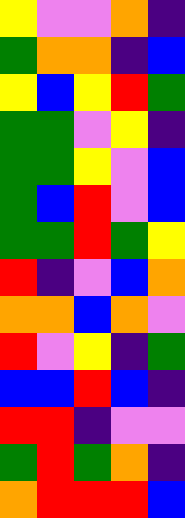[["yellow", "violet", "violet", "orange", "indigo"], ["green", "orange", "orange", "indigo", "blue"], ["yellow", "blue", "yellow", "red", "green"], ["green", "green", "violet", "yellow", "indigo"], ["green", "green", "yellow", "violet", "blue"], ["green", "blue", "red", "violet", "blue"], ["green", "green", "red", "green", "yellow"], ["red", "indigo", "violet", "blue", "orange"], ["orange", "orange", "blue", "orange", "violet"], ["red", "violet", "yellow", "indigo", "green"], ["blue", "blue", "red", "blue", "indigo"], ["red", "red", "indigo", "violet", "violet"], ["green", "red", "green", "orange", "indigo"], ["orange", "red", "red", "red", "blue"]]